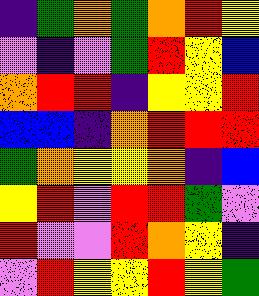[["indigo", "green", "orange", "green", "orange", "red", "yellow"], ["violet", "indigo", "violet", "green", "red", "yellow", "blue"], ["orange", "red", "red", "indigo", "yellow", "yellow", "red"], ["blue", "blue", "indigo", "orange", "red", "red", "red"], ["green", "orange", "yellow", "yellow", "orange", "indigo", "blue"], ["yellow", "red", "violet", "red", "red", "green", "violet"], ["red", "violet", "violet", "red", "orange", "yellow", "indigo"], ["violet", "red", "yellow", "yellow", "red", "yellow", "green"]]